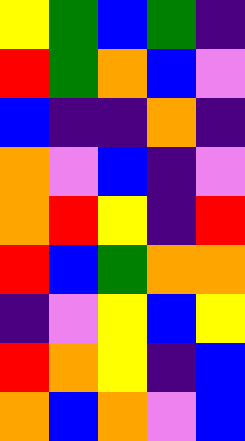[["yellow", "green", "blue", "green", "indigo"], ["red", "green", "orange", "blue", "violet"], ["blue", "indigo", "indigo", "orange", "indigo"], ["orange", "violet", "blue", "indigo", "violet"], ["orange", "red", "yellow", "indigo", "red"], ["red", "blue", "green", "orange", "orange"], ["indigo", "violet", "yellow", "blue", "yellow"], ["red", "orange", "yellow", "indigo", "blue"], ["orange", "blue", "orange", "violet", "blue"]]